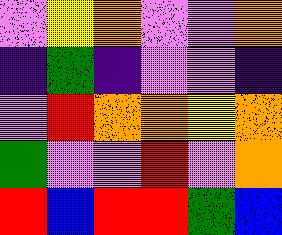[["violet", "yellow", "orange", "violet", "violet", "orange"], ["indigo", "green", "indigo", "violet", "violet", "indigo"], ["violet", "red", "orange", "orange", "yellow", "orange"], ["green", "violet", "violet", "red", "violet", "orange"], ["red", "blue", "red", "red", "green", "blue"]]